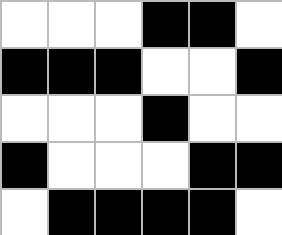[["white", "white", "white", "black", "black", "white"], ["black", "black", "black", "white", "white", "black"], ["white", "white", "white", "black", "white", "white"], ["black", "white", "white", "white", "black", "black"], ["white", "black", "black", "black", "black", "white"]]